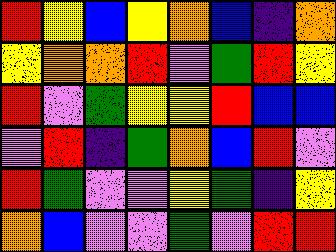[["red", "yellow", "blue", "yellow", "orange", "blue", "indigo", "orange"], ["yellow", "orange", "orange", "red", "violet", "green", "red", "yellow"], ["red", "violet", "green", "yellow", "yellow", "red", "blue", "blue"], ["violet", "red", "indigo", "green", "orange", "blue", "red", "violet"], ["red", "green", "violet", "violet", "yellow", "green", "indigo", "yellow"], ["orange", "blue", "violet", "violet", "green", "violet", "red", "red"]]